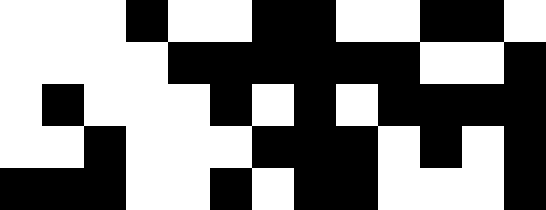[["white", "white", "white", "black", "white", "white", "black", "black", "white", "white", "black", "black", "white"], ["white", "white", "white", "white", "black", "black", "black", "black", "black", "black", "white", "white", "black"], ["white", "black", "white", "white", "white", "black", "white", "black", "white", "black", "black", "black", "black"], ["white", "white", "black", "white", "white", "white", "black", "black", "black", "white", "black", "white", "black"], ["black", "black", "black", "white", "white", "black", "white", "black", "black", "white", "white", "white", "black"]]